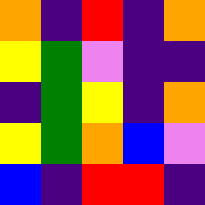[["orange", "indigo", "red", "indigo", "orange"], ["yellow", "green", "violet", "indigo", "indigo"], ["indigo", "green", "yellow", "indigo", "orange"], ["yellow", "green", "orange", "blue", "violet"], ["blue", "indigo", "red", "red", "indigo"]]